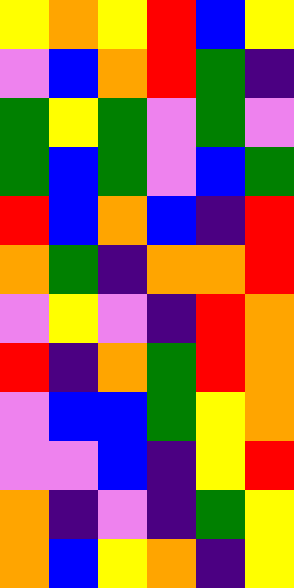[["yellow", "orange", "yellow", "red", "blue", "yellow"], ["violet", "blue", "orange", "red", "green", "indigo"], ["green", "yellow", "green", "violet", "green", "violet"], ["green", "blue", "green", "violet", "blue", "green"], ["red", "blue", "orange", "blue", "indigo", "red"], ["orange", "green", "indigo", "orange", "orange", "red"], ["violet", "yellow", "violet", "indigo", "red", "orange"], ["red", "indigo", "orange", "green", "red", "orange"], ["violet", "blue", "blue", "green", "yellow", "orange"], ["violet", "violet", "blue", "indigo", "yellow", "red"], ["orange", "indigo", "violet", "indigo", "green", "yellow"], ["orange", "blue", "yellow", "orange", "indigo", "yellow"]]